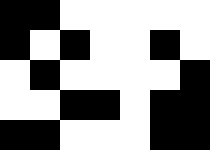[["black", "black", "white", "white", "white", "white", "white"], ["black", "white", "black", "white", "white", "black", "white"], ["white", "black", "white", "white", "white", "white", "black"], ["white", "white", "black", "black", "white", "black", "black"], ["black", "black", "white", "white", "white", "black", "black"]]